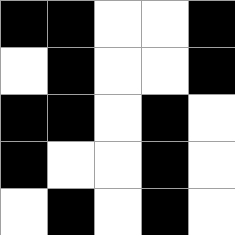[["black", "black", "white", "white", "black"], ["white", "black", "white", "white", "black"], ["black", "black", "white", "black", "white"], ["black", "white", "white", "black", "white"], ["white", "black", "white", "black", "white"]]